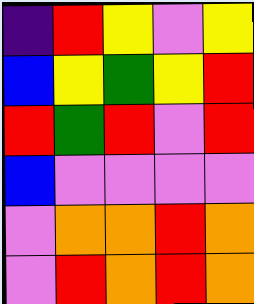[["indigo", "red", "yellow", "violet", "yellow"], ["blue", "yellow", "green", "yellow", "red"], ["red", "green", "red", "violet", "red"], ["blue", "violet", "violet", "violet", "violet"], ["violet", "orange", "orange", "red", "orange"], ["violet", "red", "orange", "red", "orange"]]